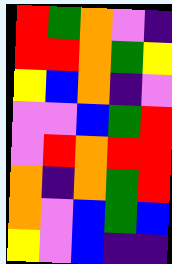[["red", "green", "orange", "violet", "indigo"], ["red", "red", "orange", "green", "yellow"], ["yellow", "blue", "orange", "indigo", "violet"], ["violet", "violet", "blue", "green", "red"], ["violet", "red", "orange", "red", "red"], ["orange", "indigo", "orange", "green", "red"], ["orange", "violet", "blue", "green", "blue"], ["yellow", "violet", "blue", "indigo", "indigo"]]